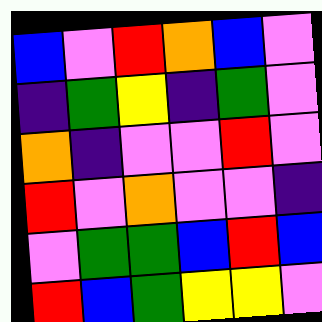[["blue", "violet", "red", "orange", "blue", "violet"], ["indigo", "green", "yellow", "indigo", "green", "violet"], ["orange", "indigo", "violet", "violet", "red", "violet"], ["red", "violet", "orange", "violet", "violet", "indigo"], ["violet", "green", "green", "blue", "red", "blue"], ["red", "blue", "green", "yellow", "yellow", "violet"]]